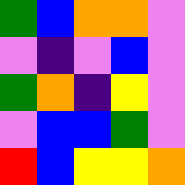[["green", "blue", "orange", "orange", "violet"], ["violet", "indigo", "violet", "blue", "violet"], ["green", "orange", "indigo", "yellow", "violet"], ["violet", "blue", "blue", "green", "violet"], ["red", "blue", "yellow", "yellow", "orange"]]